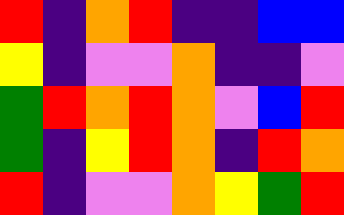[["red", "indigo", "orange", "red", "indigo", "indigo", "blue", "blue"], ["yellow", "indigo", "violet", "violet", "orange", "indigo", "indigo", "violet"], ["green", "red", "orange", "red", "orange", "violet", "blue", "red"], ["green", "indigo", "yellow", "red", "orange", "indigo", "red", "orange"], ["red", "indigo", "violet", "violet", "orange", "yellow", "green", "red"]]